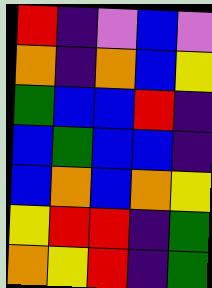[["red", "indigo", "violet", "blue", "violet"], ["orange", "indigo", "orange", "blue", "yellow"], ["green", "blue", "blue", "red", "indigo"], ["blue", "green", "blue", "blue", "indigo"], ["blue", "orange", "blue", "orange", "yellow"], ["yellow", "red", "red", "indigo", "green"], ["orange", "yellow", "red", "indigo", "green"]]